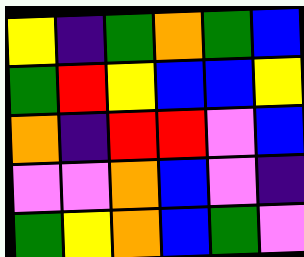[["yellow", "indigo", "green", "orange", "green", "blue"], ["green", "red", "yellow", "blue", "blue", "yellow"], ["orange", "indigo", "red", "red", "violet", "blue"], ["violet", "violet", "orange", "blue", "violet", "indigo"], ["green", "yellow", "orange", "blue", "green", "violet"]]